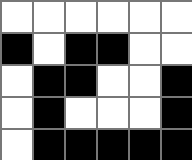[["white", "white", "white", "white", "white", "white"], ["black", "white", "black", "black", "white", "white"], ["white", "black", "black", "white", "white", "black"], ["white", "black", "white", "white", "white", "black"], ["white", "black", "black", "black", "black", "black"]]